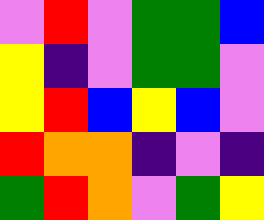[["violet", "red", "violet", "green", "green", "blue"], ["yellow", "indigo", "violet", "green", "green", "violet"], ["yellow", "red", "blue", "yellow", "blue", "violet"], ["red", "orange", "orange", "indigo", "violet", "indigo"], ["green", "red", "orange", "violet", "green", "yellow"]]